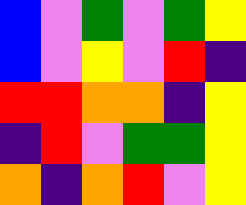[["blue", "violet", "green", "violet", "green", "yellow"], ["blue", "violet", "yellow", "violet", "red", "indigo"], ["red", "red", "orange", "orange", "indigo", "yellow"], ["indigo", "red", "violet", "green", "green", "yellow"], ["orange", "indigo", "orange", "red", "violet", "yellow"]]